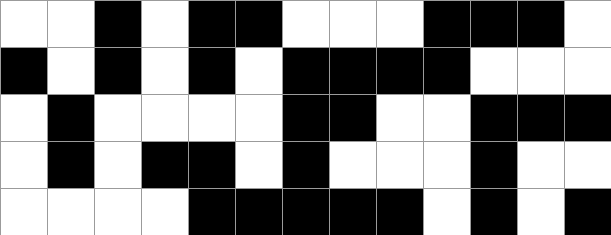[["white", "white", "black", "white", "black", "black", "white", "white", "white", "black", "black", "black", "white"], ["black", "white", "black", "white", "black", "white", "black", "black", "black", "black", "white", "white", "white"], ["white", "black", "white", "white", "white", "white", "black", "black", "white", "white", "black", "black", "black"], ["white", "black", "white", "black", "black", "white", "black", "white", "white", "white", "black", "white", "white"], ["white", "white", "white", "white", "black", "black", "black", "black", "black", "white", "black", "white", "black"]]